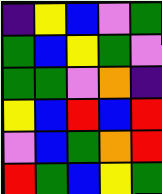[["indigo", "yellow", "blue", "violet", "green"], ["green", "blue", "yellow", "green", "violet"], ["green", "green", "violet", "orange", "indigo"], ["yellow", "blue", "red", "blue", "red"], ["violet", "blue", "green", "orange", "red"], ["red", "green", "blue", "yellow", "green"]]